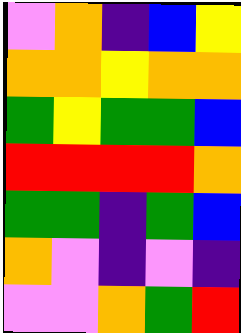[["violet", "orange", "indigo", "blue", "yellow"], ["orange", "orange", "yellow", "orange", "orange"], ["green", "yellow", "green", "green", "blue"], ["red", "red", "red", "red", "orange"], ["green", "green", "indigo", "green", "blue"], ["orange", "violet", "indigo", "violet", "indigo"], ["violet", "violet", "orange", "green", "red"]]